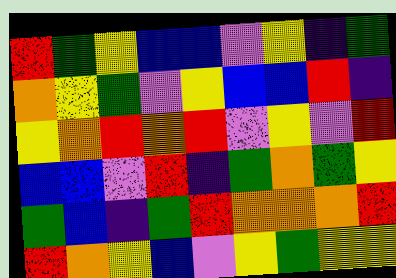[["red", "green", "yellow", "blue", "blue", "violet", "yellow", "indigo", "green"], ["orange", "yellow", "green", "violet", "yellow", "blue", "blue", "red", "indigo"], ["yellow", "orange", "red", "orange", "red", "violet", "yellow", "violet", "red"], ["blue", "blue", "violet", "red", "indigo", "green", "orange", "green", "yellow"], ["green", "blue", "indigo", "green", "red", "orange", "orange", "orange", "red"], ["red", "orange", "yellow", "blue", "violet", "yellow", "green", "yellow", "yellow"]]